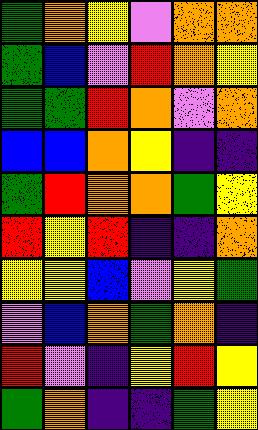[["green", "orange", "yellow", "violet", "orange", "orange"], ["green", "blue", "violet", "red", "orange", "yellow"], ["green", "green", "red", "orange", "violet", "orange"], ["blue", "blue", "orange", "yellow", "indigo", "indigo"], ["green", "red", "orange", "orange", "green", "yellow"], ["red", "yellow", "red", "indigo", "indigo", "orange"], ["yellow", "yellow", "blue", "violet", "yellow", "green"], ["violet", "blue", "orange", "green", "orange", "indigo"], ["red", "violet", "indigo", "yellow", "red", "yellow"], ["green", "orange", "indigo", "indigo", "green", "yellow"]]